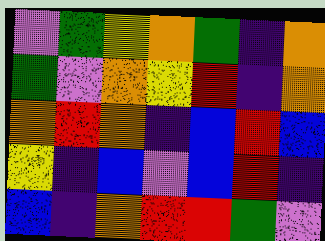[["violet", "green", "yellow", "orange", "green", "indigo", "orange"], ["green", "violet", "orange", "yellow", "red", "indigo", "orange"], ["orange", "red", "orange", "indigo", "blue", "red", "blue"], ["yellow", "indigo", "blue", "violet", "blue", "red", "indigo"], ["blue", "indigo", "orange", "red", "red", "green", "violet"]]